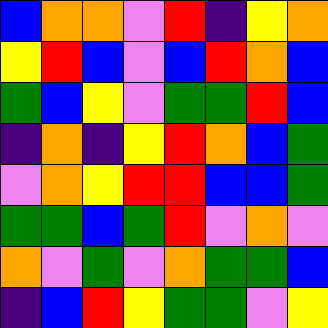[["blue", "orange", "orange", "violet", "red", "indigo", "yellow", "orange"], ["yellow", "red", "blue", "violet", "blue", "red", "orange", "blue"], ["green", "blue", "yellow", "violet", "green", "green", "red", "blue"], ["indigo", "orange", "indigo", "yellow", "red", "orange", "blue", "green"], ["violet", "orange", "yellow", "red", "red", "blue", "blue", "green"], ["green", "green", "blue", "green", "red", "violet", "orange", "violet"], ["orange", "violet", "green", "violet", "orange", "green", "green", "blue"], ["indigo", "blue", "red", "yellow", "green", "green", "violet", "yellow"]]